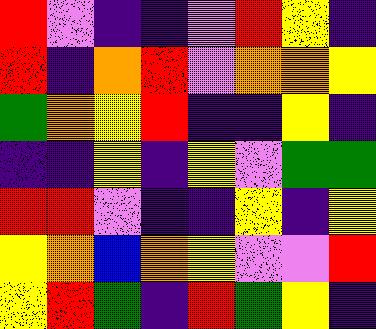[["red", "violet", "indigo", "indigo", "violet", "red", "yellow", "indigo"], ["red", "indigo", "orange", "red", "violet", "orange", "orange", "yellow"], ["green", "orange", "yellow", "red", "indigo", "indigo", "yellow", "indigo"], ["indigo", "indigo", "yellow", "indigo", "yellow", "violet", "green", "green"], ["red", "red", "violet", "indigo", "indigo", "yellow", "indigo", "yellow"], ["yellow", "orange", "blue", "orange", "yellow", "violet", "violet", "red"], ["yellow", "red", "green", "indigo", "red", "green", "yellow", "indigo"]]